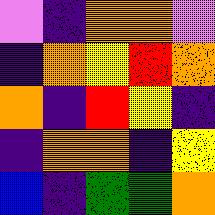[["violet", "indigo", "orange", "orange", "violet"], ["indigo", "orange", "yellow", "red", "orange"], ["orange", "indigo", "red", "yellow", "indigo"], ["indigo", "orange", "orange", "indigo", "yellow"], ["blue", "indigo", "green", "green", "orange"]]